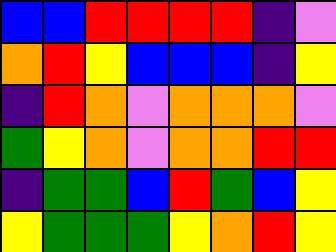[["blue", "blue", "red", "red", "red", "red", "indigo", "violet"], ["orange", "red", "yellow", "blue", "blue", "blue", "indigo", "yellow"], ["indigo", "red", "orange", "violet", "orange", "orange", "orange", "violet"], ["green", "yellow", "orange", "violet", "orange", "orange", "red", "red"], ["indigo", "green", "green", "blue", "red", "green", "blue", "yellow"], ["yellow", "green", "green", "green", "yellow", "orange", "red", "yellow"]]